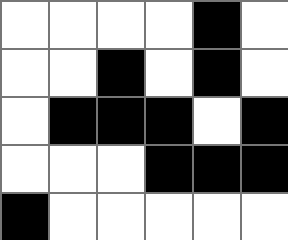[["white", "white", "white", "white", "black", "white"], ["white", "white", "black", "white", "black", "white"], ["white", "black", "black", "black", "white", "black"], ["white", "white", "white", "black", "black", "black"], ["black", "white", "white", "white", "white", "white"]]